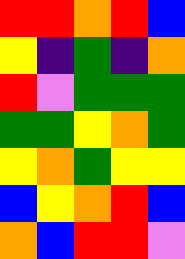[["red", "red", "orange", "red", "blue"], ["yellow", "indigo", "green", "indigo", "orange"], ["red", "violet", "green", "green", "green"], ["green", "green", "yellow", "orange", "green"], ["yellow", "orange", "green", "yellow", "yellow"], ["blue", "yellow", "orange", "red", "blue"], ["orange", "blue", "red", "red", "violet"]]